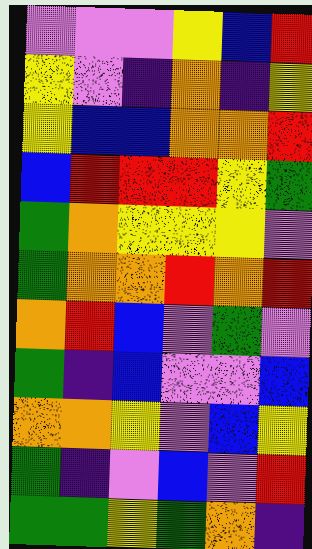[["violet", "violet", "violet", "yellow", "blue", "red"], ["yellow", "violet", "indigo", "orange", "indigo", "yellow"], ["yellow", "blue", "blue", "orange", "orange", "red"], ["blue", "red", "red", "red", "yellow", "green"], ["green", "orange", "yellow", "yellow", "yellow", "violet"], ["green", "orange", "orange", "red", "orange", "red"], ["orange", "red", "blue", "violet", "green", "violet"], ["green", "indigo", "blue", "violet", "violet", "blue"], ["orange", "orange", "yellow", "violet", "blue", "yellow"], ["green", "indigo", "violet", "blue", "violet", "red"], ["green", "green", "yellow", "green", "orange", "indigo"]]